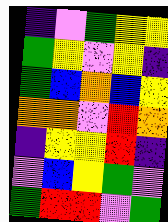[["indigo", "violet", "green", "yellow", "yellow"], ["green", "yellow", "violet", "yellow", "indigo"], ["green", "blue", "orange", "blue", "yellow"], ["orange", "orange", "violet", "red", "orange"], ["indigo", "yellow", "yellow", "red", "indigo"], ["violet", "blue", "yellow", "green", "violet"], ["green", "red", "red", "violet", "green"]]